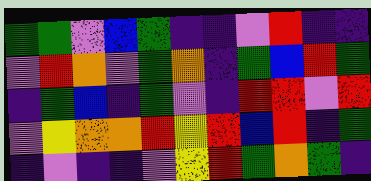[["green", "green", "violet", "blue", "green", "indigo", "indigo", "violet", "red", "indigo", "indigo"], ["violet", "red", "orange", "violet", "green", "orange", "indigo", "green", "blue", "red", "green"], ["indigo", "green", "blue", "indigo", "green", "violet", "indigo", "red", "red", "violet", "red"], ["violet", "yellow", "orange", "orange", "red", "yellow", "red", "blue", "red", "indigo", "green"], ["indigo", "violet", "indigo", "indigo", "violet", "yellow", "red", "green", "orange", "green", "indigo"]]